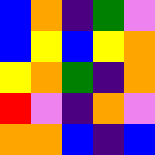[["blue", "orange", "indigo", "green", "violet"], ["blue", "yellow", "blue", "yellow", "orange"], ["yellow", "orange", "green", "indigo", "orange"], ["red", "violet", "indigo", "orange", "violet"], ["orange", "orange", "blue", "indigo", "blue"]]